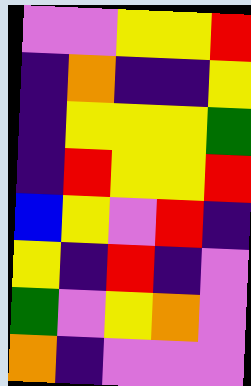[["violet", "violet", "yellow", "yellow", "red"], ["indigo", "orange", "indigo", "indigo", "yellow"], ["indigo", "yellow", "yellow", "yellow", "green"], ["indigo", "red", "yellow", "yellow", "red"], ["blue", "yellow", "violet", "red", "indigo"], ["yellow", "indigo", "red", "indigo", "violet"], ["green", "violet", "yellow", "orange", "violet"], ["orange", "indigo", "violet", "violet", "violet"]]